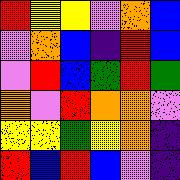[["red", "yellow", "yellow", "violet", "orange", "blue"], ["violet", "orange", "blue", "indigo", "red", "blue"], ["violet", "red", "blue", "green", "red", "green"], ["orange", "violet", "red", "orange", "orange", "violet"], ["yellow", "yellow", "green", "yellow", "orange", "indigo"], ["red", "blue", "red", "blue", "violet", "indigo"]]